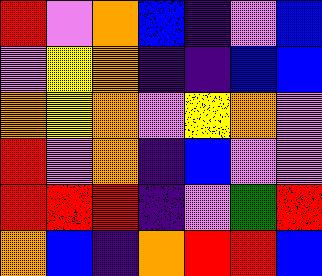[["red", "violet", "orange", "blue", "indigo", "violet", "blue"], ["violet", "yellow", "orange", "indigo", "indigo", "blue", "blue"], ["orange", "yellow", "orange", "violet", "yellow", "orange", "violet"], ["red", "violet", "orange", "indigo", "blue", "violet", "violet"], ["red", "red", "red", "indigo", "violet", "green", "red"], ["orange", "blue", "indigo", "orange", "red", "red", "blue"]]